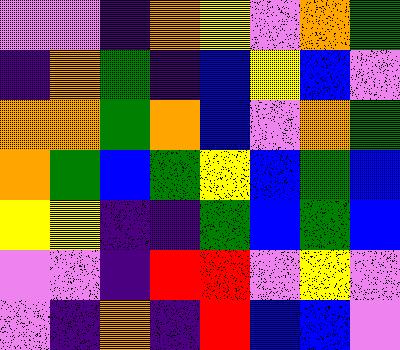[["violet", "violet", "indigo", "orange", "yellow", "violet", "orange", "green"], ["indigo", "orange", "green", "indigo", "blue", "yellow", "blue", "violet"], ["orange", "orange", "green", "orange", "blue", "violet", "orange", "green"], ["orange", "green", "blue", "green", "yellow", "blue", "green", "blue"], ["yellow", "yellow", "indigo", "indigo", "green", "blue", "green", "blue"], ["violet", "violet", "indigo", "red", "red", "violet", "yellow", "violet"], ["violet", "indigo", "orange", "indigo", "red", "blue", "blue", "violet"]]